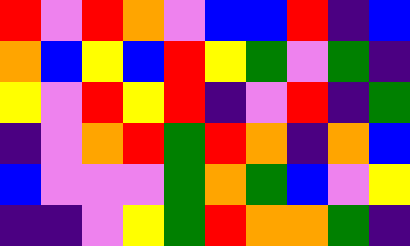[["red", "violet", "red", "orange", "violet", "blue", "blue", "red", "indigo", "blue"], ["orange", "blue", "yellow", "blue", "red", "yellow", "green", "violet", "green", "indigo"], ["yellow", "violet", "red", "yellow", "red", "indigo", "violet", "red", "indigo", "green"], ["indigo", "violet", "orange", "red", "green", "red", "orange", "indigo", "orange", "blue"], ["blue", "violet", "violet", "violet", "green", "orange", "green", "blue", "violet", "yellow"], ["indigo", "indigo", "violet", "yellow", "green", "red", "orange", "orange", "green", "indigo"]]